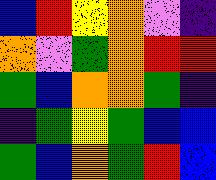[["blue", "red", "yellow", "orange", "violet", "indigo"], ["orange", "violet", "green", "orange", "red", "red"], ["green", "blue", "orange", "orange", "green", "indigo"], ["indigo", "green", "yellow", "green", "blue", "blue"], ["green", "blue", "orange", "green", "red", "blue"]]